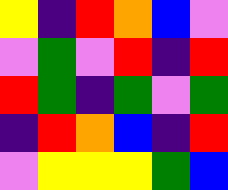[["yellow", "indigo", "red", "orange", "blue", "violet"], ["violet", "green", "violet", "red", "indigo", "red"], ["red", "green", "indigo", "green", "violet", "green"], ["indigo", "red", "orange", "blue", "indigo", "red"], ["violet", "yellow", "yellow", "yellow", "green", "blue"]]